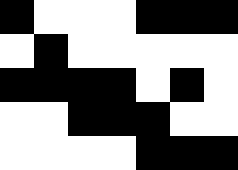[["black", "white", "white", "white", "black", "black", "black"], ["white", "black", "white", "white", "white", "white", "white"], ["black", "black", "black", "black", "white", "black", "white"], ["white", "white", "black", "black", "black", "white", "white"], ["white", "white", "white", "white", "black", "black", "black"]]